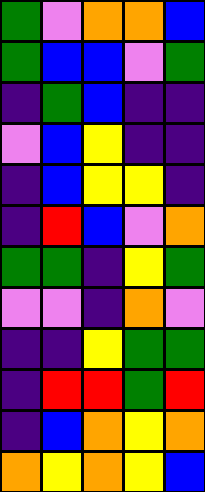[["green", "violet", "orange", "orange", "blue"], ["green", "blue", "blue", "violet", "green"], ["indigo", "green", "blue", "indigo", "indigo"], ["violet", "blue", "yellow", "indigo", "indigo"], ["indigo", "blue", "yellow", "yellow", "indigo"], ["indigo", "red", "blue", "violet", "orange"], ["green", "green", "indigo", "yellow", "green"], ["violet", "violet", "indigo", "orange", "violet"], ["indigo", "indigo", "yellow", "green", "green"], ["indigo", "red", "red", "green", "red"], ["indigo", "blue", "orange", "yellow", "orange"], ["orange", "yellow", "orange", "yellow", "blue"]]